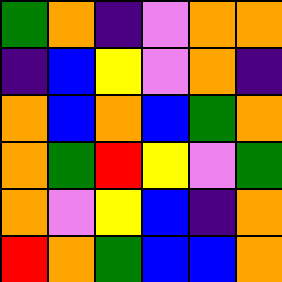[["green", "orange", "indigo", "violet", "orange", "orange"], ["indigo", "blue", "yellow", "violet", "orange", "indigo"], ["orange", "blue", "orange", "blue", "green", "orange"], ["orange", "green", "red", "yellow", "violet", "green"], ["orange", "violet", "yellow", "blue", "indigo", "orange"], ["red", "orange", "green", "blue", "blue", "orange"]]